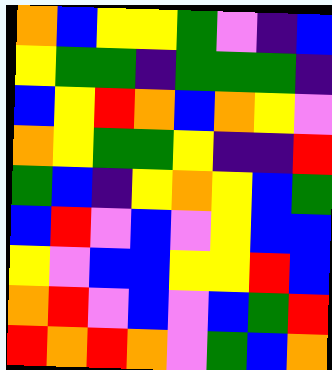[["orange", "blue", "yellow", "yellow", "green", "violet", "indigo", "blue"], ["yellow", "green", "green", "indigo", "green", "green", "green", "indigo"], ["blue", "yellow", "red", "orange", "blue", "orange", "yellow", "violet"], ["orange", "yellow", "green", "green", "yellow", "indigo", "indigo", "red"], ["green", "blue", "indigo", "yellow", "orange", "yellow", "blue", "green"], ["blue", "red", "violet", "blue", "violet", "yellow", "blue", "blue"], ["yellow", "violet", "blue", "blue", "yellow", "yellow", "red", "blue"], ["orange", "red", "violet", "blue", "violet", "blue", "green", "red"], ["red", "orange", "red", "orange", "violet", "green", "blue", "orange"]]